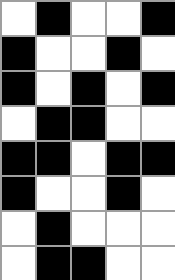[["white", "black", "white", "white", "black"], ["black", "white", "white", "black", "white"], ["black", "white", "black", "white", "black"], ["white", "black", "black", "white", "white"], ["black", "black", "white", "black", "black"], ["black", "white", "white", "black", "white"], ["white", "black", "white", "white", "white"], ["white", "black", "black", "white", "white"]]